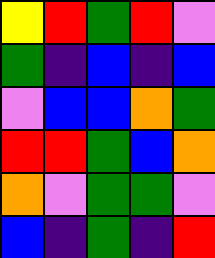[["yellow", "red", "green", "red", "violet"], ["green", "indigo", "blue", "indigo", "blue"], ["violet", "blue", "blue", "orange", "green"], ["red", "red", "green", "blue", "orange"], ["orange", "violet", "green", "green", "violet"], ["blue", "indigo", "green", "indigo", "red"]]